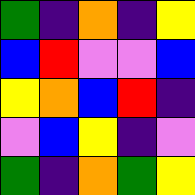[["green", "indigo", "orange", "indigo", "yellow"], ["blue", "red", "violet", "violet", "blue"], ["yellow", "orange", "blue", "red", "indigo"], ["violet", "blue", "yellow", "indigo", "violet"], ["green", "indigo", "orange", "green", "yellow"]]